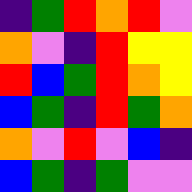[["indigo", "green", "red", "orange", "red", "violet"], ["orange", "violet", "indigo", "red", "yellow", "yellow"], ["red", "blue", "green", "red", "orange", "yellow"], ["blue", "green", "indigo", "red", "green", "orange"], ["orange", "violet", "red", "violet", "blue", "indigo"], ["blue", "green", "indigo", "green", "violet", "violet"]]